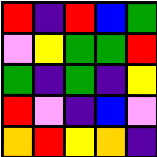[["red", "indigo", "red", "blue", "green"], ["violet", "yellow", "green", "green", "red"], ["green", "indigo", "green", "indigo", "yellow"], ["red", "violet", "indigo", "blue", "violet"], ["orange", "red", "yellow", "orange", "indigo"]]